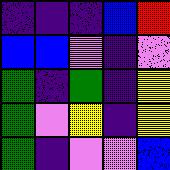[["indigo", "indigo", "indigo", "blue", "red"], ["blue", "blue", "violet", "indigo", "violet"], ["green", "indigo", "green", "indigo", "yellow"], ["green", "violet", "yellow", "indigo", "yellow"], ["green", "indigo", "violet", "violet", "blue"]]